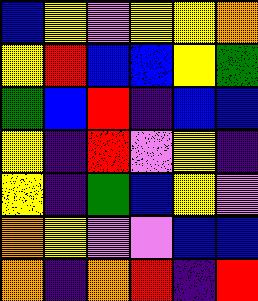[["blue", "yellow", "violet", "yellow", "yellow", "orange"], ["yellow", "red", "blue", "blue", "yellow", "green"], ["green", "blue", "red", "indigo", "blue", "blue"], ["yellow", "indigo", "red", "violet", "yellow", "indigo"], ["yellow", "indigo", "green", "blue", "yellow", "violet"], ["orange", "yellow", "violet", "violet", "blue", "blue"], ["orange", "indigo", "orange", "red", "indigo", "red"]]